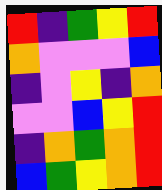[["red", "indigo", "green", "yellow", "red"], ["orange", "violet", "violet", "violet", "blue"], ["indigo", "violet", "yellow", "indigo", "orange"], ["violet", "violet", "blue", "yellow", "red"], ["indigo", "orange", "green", "orange", "red"], ["blue", "green", "yellow", "orange", "red"]]